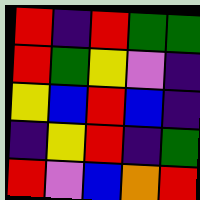[["red", "indigo", "red", "green", "green"], ["red", "green", "yellow", "violet", "indigo"], ["yellow", "blue", "red", "blue", "indigo"], ["indigo", "yellow", "red", "indigo", "green"], ["red", "violet", "blue", "orange", "red"]]